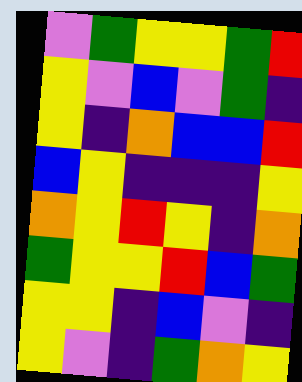[["violet", "green", "yellow", "yellow", "green", "red"], ["yellow", "violet", "blue", "violet", "green", "indigo"], ["yellow", "indigo", "orange", "blue", "blue", "red"], ["blue", "yellow", "indigo", "indigo", "indigo", "yellow"], ["orange", "yellow", "red", "yellow", "indigo", "orange"], ["green", "yellow", "yellow", "red", "blue", "green"], ["yellow", "yellow", "indigo", "blue", "violet", "indigo"], ["yellow", "violet", "indigo", "green", "orange", "yellow"]]